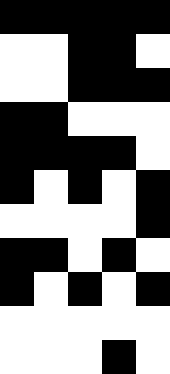[["black", "black", "black", "black", "black"], ["white", "white", "black", "black", "white"], ["white", "white", "black", "black", "black"], ["black", "black", "white", "white", "white"], ["black", "black", "black", "black", "white"], ["black", "white", "black", "white", "black"], ["white", "white", "white", "white", "black"], ["black", "black", "white", "black", "white"], ["black", "white", "black", "white", "black"], ["white", "white", "white", "white", "white"], ["white", "white", "white", "black", "white"]]